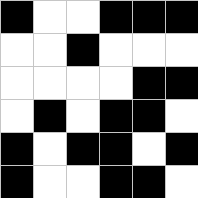[["black", "white", "white", "black", "black", "black"], ["white", "white", "black", "white", "white", "white"], ["white", "white", "white", "white", "black", "black"], ["white", "black", "white", "black", "black", "white"], ["black", "white", "black", "black", "white", "black"], ["black", "white", "white", "black", "black", "white"]]